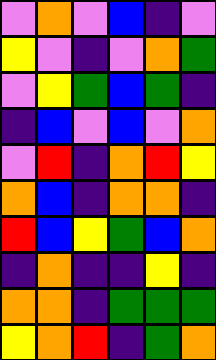[["violet", "orange", "violet", "blue", "indigo", "violet"], ["yellow", "violet", "indigo", "violet", "orange", "green"], ["violet", "yellow", "green", "blue", "green", "indigo"], ["indigo", "blue", "violet", "blue", "violet", "orange"], ["violet", "red", "indigo", "orange", "red", "yellow"], ["orange", "blue", "indigo", "orange", "orange", "indigo"], ["red", "blue", "yellow", "green", "blue", "orange"], ["indigo", "orange", "indigo", "indigo", "yellow", "indigo"], ["orange", "orange", "indigo", "green", "green", "green"], ["yellow", "orange", "red", "indigo", "green", "orange"]]